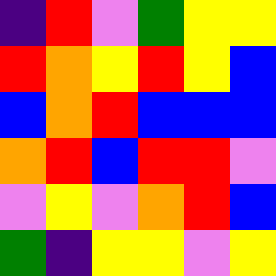[["indigo", "red", "violet", "green", "yellow", "yellow"], ["red", "orange", "yellow", "red", "yellow", "blue"], ["blue", "orange", "red", "blue", "blue", "blue"], ["orange", "red", "blue", "red", "red", "violet"], ["violet", "yellow", "violet", "orange", "red", "blue"], ["green", "indigo", "yellow", "yellow", "violet", "yellow"]]